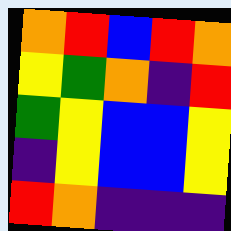[["orange", "red", "blue", "red", "orange"], ["yellow", "green", "orange", "indigo", "red"], ["green", "yellow", "blue", "blue", "yellow"], ["indigo", "yellow", "blue", "blue", "yellow"], ["red", "orange", "indigo", "indigo", "indigo"]]